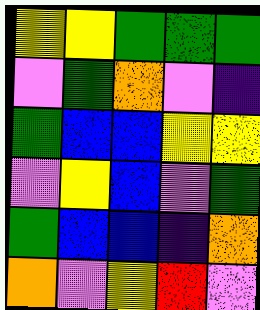[["yellow", "yellow", "green", "green", "green"], ["violet", "green", "orange", "violet", "indigo"], ["green", "blue", "blue", "yellow", "yellow"], ["violet", "yellow", "blue", "violet", "green"], ["green", "blue", "blue", "indigo", "orange"], ["orange", "violet", "yellow", "red", "violet"]]